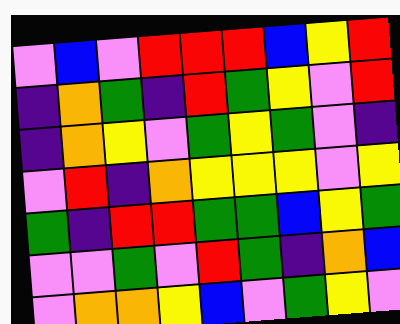[["violet", "blue", "violet", "red", "red", "red", "blue", "yellow", "red"], ["indigo", "orange", "green", "indigo", "red", "green", "yellow", "violet", "red"], ["indigo", "orange", "yellow", "violet", "green", "yellow", "green", "violet", "indigo"], ["violet", "red", "indigo", "orange", "yellow", "yellow", "yellow", "violet", "yellow"], ["green", "indigo", "red", "red", "green", "green", "blue", "yellow", "green"], ["violet", "violet", "green", "violet", "red", "green", "indigo", "orange", "blue"], ["violet", "orange", "orange", "yellow", "blue", "violet", "green", "yellow", "violet"]]